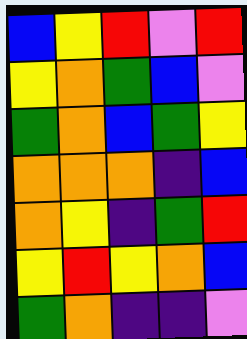[["blue", "yellow", "red", "violet", "red"], ["yellow", "orange", "green", "blue", "violet"], ["green", "orange", "blue", "green", "yellow"], ["orange", "orange", "orange", "indigo", "blue"], ["orange", "yellow", "indigo", "green", "red"], ["yellow", "red", "yellow", "orange", "blue"], ["green", "orange", "indigo", "indigo", "violet"]]